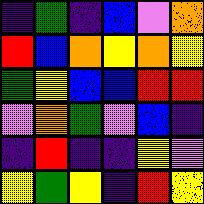[["indigo", "green", "indigo", "blue", "violet", "orange"], ["red", "blue", "orange", "yellow", "orange", "yellow"], ["green", "yellow", "blue", "blue", "red", "red"], ["violet", "orange", "green", "violet", "blue", "indigo"], ["indigo", "red", "indigo", "indigo", "yellow", "violet"], ["yellow", "green", "yellow", "indigo", "red", "yellow"]]